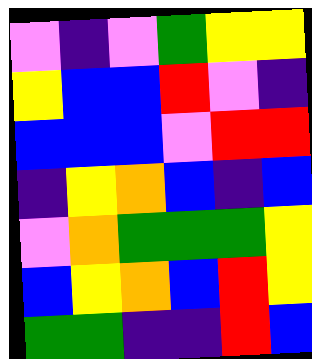[["violet", "indigo", "violet", "green", "yellow", "yellow"], ["yellow", "blue", "blue", "red", "violet", "indigo"], ["blue", "blue", "blue", "violet", "red", "red"], ["indigo", "yellow", "orange", "blue", "indigo", "blue"], ["violet", "orange", "green", "green", "green", "yellow"], ["blue", "yellow", "orange", "blue", "red", "yellow"], ["green", "green", "indigo", "indigo", "red", "blue"]]